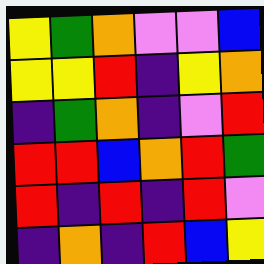[["yellow", "green", "orange", "violet", "violet", "blue"], ["yellow", "yellow", "red", "indigo", "yellow", "orange"], ["indigo", "green", "orange", "indigo", "violet", "red"], ["red", "red", "blue", "orange", "red", "green"], ["red", "indigo", "red", "indigo", "red", "violet"], ["indigo", "orange", "indigo", "red", "blue", "yellow"]]